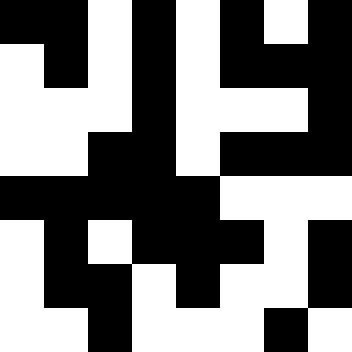[["black", "black", "white", "black", "white", "black", "white", "black"], ["white", "black", "white", "black", "white", "black", "black", "black"], ["white", "white", "white", "black", "white", "white", "white", "black"], ["white", "white", "black", "black", "white", "black", "black", "black"], ["black", "black", "black", "black", "black", "white", "white", "white"], ["white", "black", "white", "black", "black", "black", "white", "black"], ["white", "black", "black", "white", "black", "white", "white", "black"], ["white", "white", "black", "white", "white", "white", "black", "white"]]